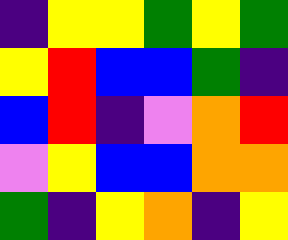[["indigo", "yellow", "yellow", "green", "yellow", "green"], ["yellow", "red", "blue", "blue", "green", "indigo"], ["blue", "red", "indigo", "violet", "orange", "red"], ["violet", "yellow", "blue", "blue", "orange", "orange"], ["green", "indigo", "yellow", "orange", "indigo", "yellow"]]